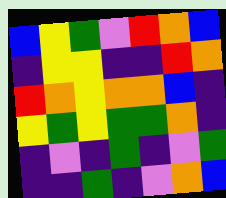[["blue", "yellow", "green", "violet", "red", "orange", "blue"], ["indigo", "yellow", "yellow", "indigo", "indigo", "red", "orange"], ["red", "orange", "yellow", "orange", "orange", "blue", "indigo"], ["yellow", "green", "yellow", "green", "green", "orange", "indigo"], ["indigo", "violet", "indigo", "green", "indigo", "violet", "green"], ["indigo", "indigo", "green", "indigo", "violet", "orange", "blue"]]